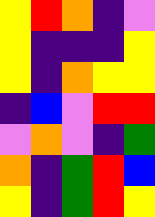[["yellow", "red", "orange", "indigo", "violet"], ["yellow", "indigo", "indigo", "indigo", "yellow"], ["yellow", "indigo", "orange", "yellow", "yellow"], ["indigo", "blue", "violet", "red", "red"], ["violet", "orange", "violet", "indigo", "green"], ["orange", "indigo", "green", "red", "blue"], ["yellow", "indigo", "green", "red", "yellow"]]